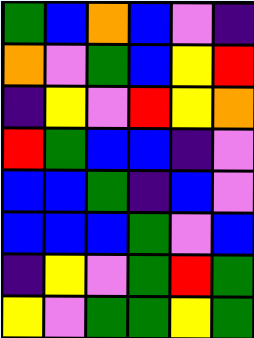[["green", "blue", "orange", "blue", "violet", "indigo"], ["orange", "violet", "green", "blue", "yellow", "red"], ["indigo", "yellow", "violet", "red", "yellow", "orange"], ["red", "green", "blue", "blue", "indigo", "violet"], ["blue", "blue", "green", "indigo", "blue", "violet"], ["blue", "blue", "blue", "green", "violet", "blue"], ["indigo", "yellow", "violet", "green", "red", "green"], ["yellow", "violet", "green", "green", "yellow", "green"]]